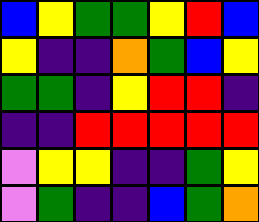[["blue", "yellow", "green", "green", "yellow", "red", "blue"], ["yellow", "indigo", "indigo", "orange", "green", "blue", "yellow"], ["green", "green", "indigo", "yellow", "red", "red", "indigo"], ["indigo", "indigo", "red", "red", "red", "red", "red"], ["violet", "yellow", "yellow", "indigo", "indigo", "green", "yellow"], ["violet", "green", "indigo", "indigo", "blue", "green", "orange"]]